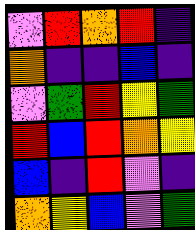[["violet", "red", "orange", "red", "indigo"], ["orange", "indigo", "indigo", "blue", "indigo"], ["violet", "green", "red", "yellow", "green"], ["red", "blue", "red", "orange", "yellow"], ["blue", "indigo", "red", "violet", "indigo"], ["orange", "yellow", "blue", "violet", "green"]]